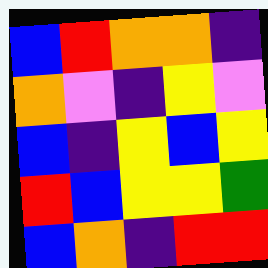[["blue", "red", "orange", "orange", "indigo"], ["orange", "violet", "indigo", "yellow", "violet"], ["blue", "indigo", "yellow", "blue", "yellow"], ["red", "blue", "yellow", "yellow", "green"], ["blue", "orange", "indigo", "red", "red"]]